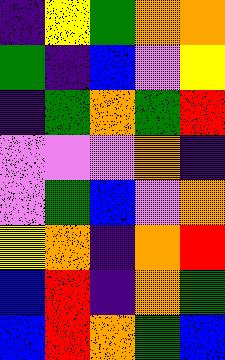[["indigo", "yellow", "green", "orange", "orange"], ["green", "indigo", "blue", "violet", "yellow"], ["indigo", "green", "orange", "green", "red"], ["violet", "violet", "violet", "orange", "indigo"], ["violet", "green", "blue", "violet", "orange"], ["yellow", "orange", "indigo", "orange", "red"], ["blue", "red", "indigo", "orange", "green"], ["blue", "red", "orange", "green", "blue"]]